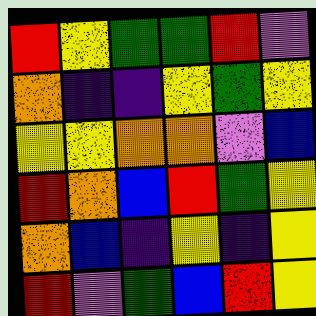[["red", "yellow", "green", "green", "red", "violet"], ["orange", "indigo", "indigo", "yellow", "green", "yellow"], ["yellow", "yellow", "orange", "orange", "violet", "blue"], ["red", "orange", "blue", "red", "green", "yellow"], ["orange", "blue", "indigo", "yellow", "indigo", "yellow"], ["red", "violet", "green", "blue", "red", "yellow"]]